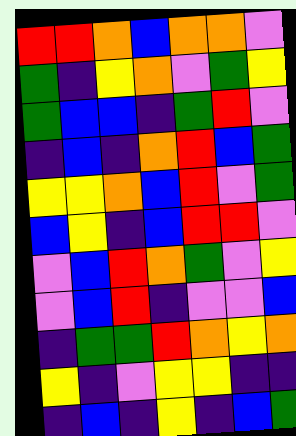[["red", "red", "orange", "blue", "orange", "orange", "violet"], ["green", "indigo", "yellow", "orange", "violet", "green", "yellow"], ["green", "blue", "blue", "indigo", "green", "red", "violet"], ["indigo", "blue", "indigo", "orange", "red", "blue", "green"], ["yellow", "yellow", "orange", "blue", "red", "violet", "green"], ["blue", "yellow", "indigo", "blue", "red", "red", "violet"], ["violet", "blue", "red", "orange", "green", "violet", "yellow"], ["violet", "blue", "red", "indigo", "violet", "violet", "blue"], ["indigo", "green", "green", "red", "orange", "yellow", "orange"], ["yellow", "indigo", "violet", "yellow", "yellow", "indigo", "indigo"], ["indigo", "blue", "indigo", "yellow", "indigo", "blue", "green"]]